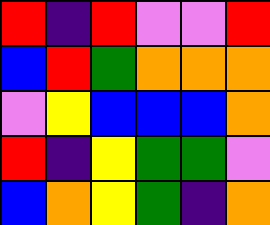[["red", "indigo", "red", "violet", "violet", "red"], ["blue", "red", "green", "orange", "orange", "orange"], ["violet", "yellow", "blue", "blue", "blue", "orange"], ["red", "indigo", "yellow", "green", "green", "violet"], ["blue", "orange", "yellow", "green", "indigo", "orange"]]